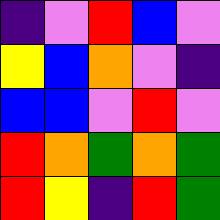[["indigo", "violet", "red", "blue", "violet"], ["yellow", "blue", "orange", "violet", "indigo"], ["blue", "blue", "violet", "red", "violet"], ["red", "orange", "green", "orange", "green"], ["red", "yellow", "indigo", "red", "green"]]